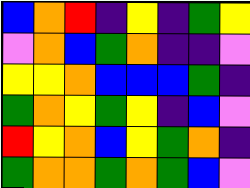[["blue", "orange", "red", "indigo", "yellow", "indigo", "green", "yellow"], ["violet", "orange", "blue", "green", "orange", "indigo", "indigo", "violet"], ["yellow", "yellow", "orange", "blue", "blue", "blue", "green", "indigo"], ["green", "orange", "yellow", "green", "yellow", "indigo", "blue", "violet"], ["red", "yellow", "orange", "blue", "yellow", "green", "orange", "indigo"], ["green", "orange", "orange", "green", "orange", "green", "blue", "violet"]]